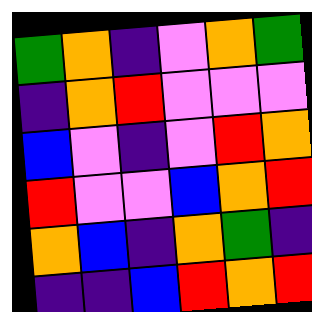[["green", "orange", "indigo", "violet", "orange", "green"], ["indigo", "orange", "red", "violet", "violet", "violet"], ["blue", "violet", "indigo", "violet", "red", "orange"], ["red", "violet", "violet", "blue", "orange", "red"], ["orange", "blue", "indigo", "orange", "green", "indigo"], ["indigo", "indigo", "blue", "red", "orange", "red"]]